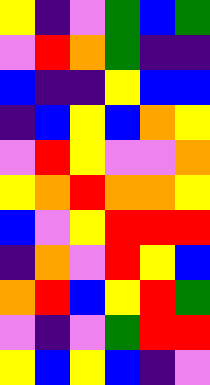[["yellow", "indigo", "violet", "green", "blue", "green"], ["violet", "red", "orange", "green", "indigo", "indigo"], ["blue", "indigo", "indigo", "yellow", "blue", "blue"], ["indigo", "blue", "yellow", "blue", "orange", "yellow"], ["violet", "red", "yellow", "violet", "violet", "orange"], ["yellow", "orange", "red", "orange", "orange", "yellow"], ["blue", "violet", "yellow", "red", "red", "red"], ["indigo", "orange", "violet", "red", "yellow", "blue"], ["orange", "red", "blue", "yellow", "red", "green"], ["violet", "indigo", "violet", "green", "red", "red"], ["yellow", "blue", "yellow", "blue", "indigo", "violet"]]